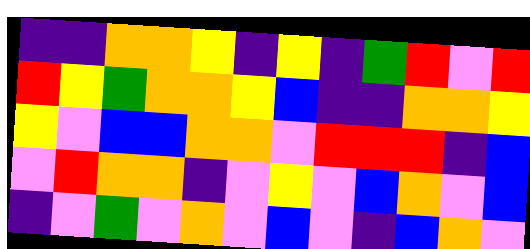[["indigo", "indigo", "orange", "orange", "yellow", "indigo", "yellow", "indigo", "green", "red", "violet", "red"], ["red", "yellow", "green", "orange", "orange", "yellow", "blue", "indigo", "indigo", "orange", "orange", "yellow"], ["yellow", "violet", "blue", "blue", "orange", "orange", "violet", "red", "red", "red", "indigo", "blue"], ["violet", "red", "orange", "orange", "indigo", "violet", "yellow", "violet", "blue", "orange", "violet", "blue"], ["indigo", "violet", "green", "violet", "orange", "violet", "blue", "violet", "indigo", "blue", "orange", "violet"]]